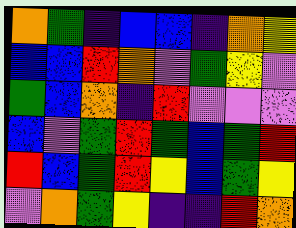[["orange", "green", "indigo", "blue", "blue", "indigo", "orange", "yellow"], ["blue", "blue", "red", "orange", "violet", "green", "yellow", "violet"], ["green", "blue", "orange", "indigo", "red", "violet", "violet", "violet"], ["blue", "violet", "green", "red", "green", "blue", "green", "red"], ["red", "blue", "green", "red", "yellow", "blue", "green", "yellow"], ["violet", "orange", "green", "yellow", "indigo", "indigo", "red", "orange"]]